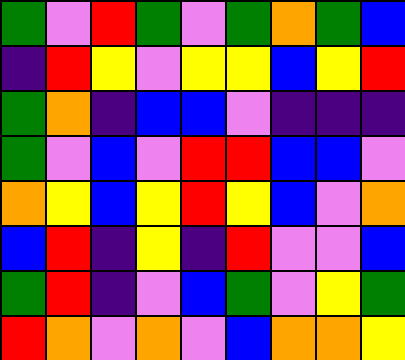[["green", "violet", "red", "green", "violet", "green", "orange", "green", "blue"], ["indigo", "red", "yellow", "violet", "yellow", "yellow", "blue", "yellow", "red"], ["green", "orange", "indigo", "blue", "blue", "violet", "indigo", "indigo", "indigo"], ["green", "violet", "blue", "violet", "red", "red", "blue", "blue", "violet"], ["orange", "yellow", "blue", "yellow", "red", "yellow", "blue", "violet", "orange"], ["blue", "red", "indigo", "yellow", "indigo", "red", "violet", "violet", "blue"], ["green", "red", "indigo", "violet", "blue", "green", "violet", "yellow", "green"], ["red", "orange", "violet", "orange", "violet", "blue", "orange", "orange", "yellow"]]